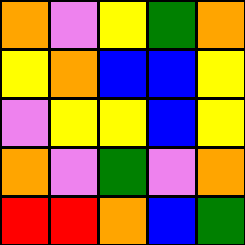[["orange", "violet", "yellow", "green", "orange"], ["yellow", "orange", "blue", "blue", "yellow"], ["violet", "yellow", "yellow", "blue", "yellow"], ["orange", "violet", "green", "violet", "orange"], ["red", "red", "orange", "blue", "green"]]